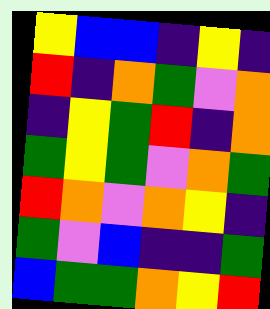[["yellow", "blue", "blue", "indigo", "yellow", "indigo"], ["red", "indigo", "orange", "green", "violet", "orange"], ["indigo", "yellow", "green", "red", "indigo", "orange"], ["green", "yellow", "green", "violet", "orange", "green"], ["red", "orange", "violet", "orange", "yellow", "indigo"], ["green", "violet", "blue", "indigo", "indigo", "green"], ["blue", "green", "green", "orange", "yellow", "red"]]